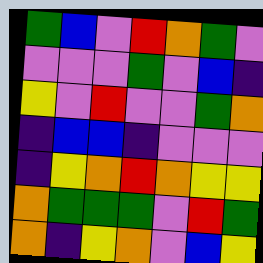[["green", "blue", "violet", "red", "orange", "green", "violet"], ["violet", "violet", "violet", "green", "violet", "blue", "indigo"], ["yellow", "violet", "red", "violet", "violet", "green", "orange"], ["indigo", "blue", "blue", "indigo", "violet", "violet", "violet"], ["indigo", "yellow", "orange", "red", "orange", "yellow", "yellow"], ["orange", "green", "green", "green", "violet", "red", "green"], ["orange", "indigo", "yellow", "orange", "violet", "blue", "yellow"]]